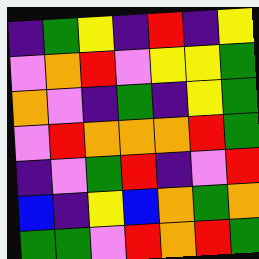[["indigo", "green", "yellow", "indigo", "red", "indigo", "yellow"], ["violet", "orange", "red", "violet", "yellow", "yellow", "green"], ["orange", "violet", "indigo", "green", "indigo", "yellow", "green"], ["violet", "red", "orange", "orange", "orange", "red", "green"], ["indigo", "violet", "green", "red", "indigo", "violet", "red"], ["blue", "indigo", "yellow", "blue", "orange", "green", "orange"], ["green", "green", "violet", "red", "orange", "red", "green"]]